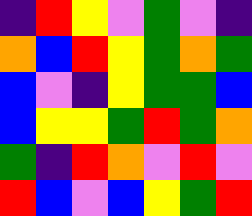[["indigo", "red", "yellow", "violet", "green", "violet", "indigo"], ["orange", "blue", "red", "yellow", "green", "orange", "green"], ["blue", "violet", "indigo", "yellow", "green", "green", "blue"], ["blue", "yellow", "yellow", "green", "red", "green", "orange"], ["green", "indigo", "red", "orange", "violet", "red", "violet"], ["red", "blue", "violet", "blue", "yellow", "green", "red"]]